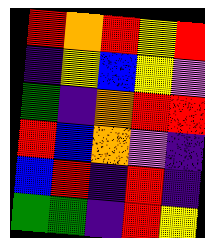[["red", "orange", "red", "yellow", "red"], ["indigo", "yellow", "blue", "yellow", "violet"], ["green", "indigo", "orange", "red", "red"], ["red", "blue", "orange", "violet", "indigo"], ["blue", "red", "indigo", "red", "indigo"], ["green", "green", "indigo", "red", "yellow"]]